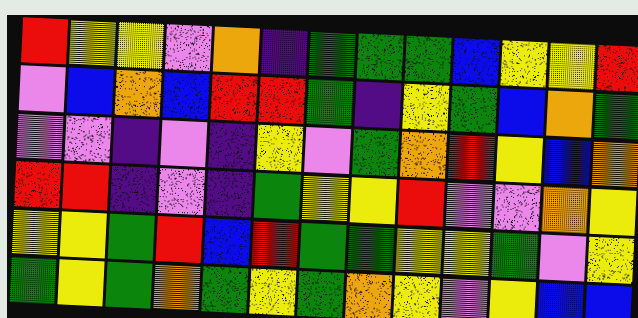[["red", "yellow", "yellow", "violet", "orange", "indigo", "green", "green", "green", "blue", "yellow", "yellow", "red"], ["violet", "blue", "orange", "blue", "red", "red", "green", "indigo", "yellow", "green", "blue", "orange", "green"], ["violet", "violet", "indigo", "violet", "indigo", "yellow", "violet", "green", "orange", "red", "yellow", "blue", "orange"], ["red", "red", "indigo", "violet", "indigo", "green", "yellow", "yellow", "red", "violet", "violet", "orange", "yellow"], ["yellow", "yellow", "green", "red", "blue", "red", "green", "green", "yellow", "yellow", "green", "violet", "yellow"], ["green", "yellow", "green", "orange", "green", "yellow", "green", "orange", "yellow", "violet", "yellow", "blue", "blue"]]